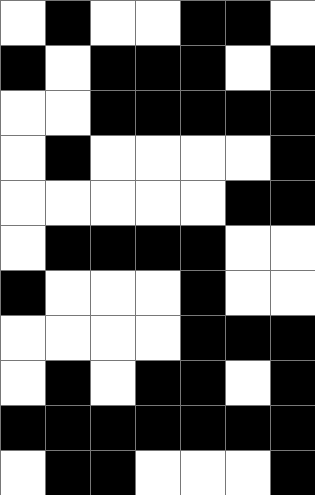[["white", "black", "white", "white", "black", "black", "white"], ["black", "white", "black", "black", "black", "white", "black"], ["white", "white", "black", "black", "black", "black", "black"], ["white", "black", "white", "white", "white", "white", "black"], ["white", "white", "white", "white", "white", "black", "black"], ["white", "black", "black", "black", "black", "white", "white"], ["black", "white", "white", "white", "black", "white", "white"], ["white", "white", "white", "white", "black", "black", "black"], ["white", "black", "white", "black", "black", "white", "black"], ["black", "black", "black", "black", "black", "black", "black"], ["white", "black", "black", "white", "white", "white", "black"]]